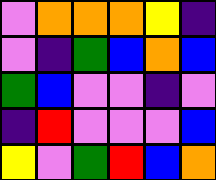[["violet", "orange", "orange", "orange", "yellow", "indigo"], ["violet", "indigo", "green", "blue", "orange", "blue"], ["green", "blue", "violet", "violet", "indigo", "violet"], ["indigo", "red", "violet", "violet", "violet", "blue"], ["yellow", "violet", "green", "red", "blue", "orange"]]